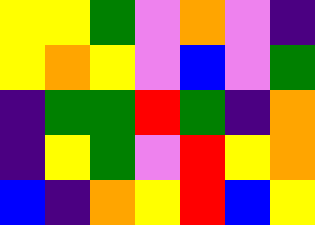[["yellow", "yellow", "green", "violet", "orange", "violet", "indigo"], ["yellow", "orange", "yellow", "violet", "blue", "violet", "green"], ["indigo", "green", "green", "red", "green", "indigo", "orange"], ["indigo", "yellow", "green", "violet", "red", "yellow", "orange"], ["blue", "indigo", "orange", "yellow", "red", "blue", "yellow"]]